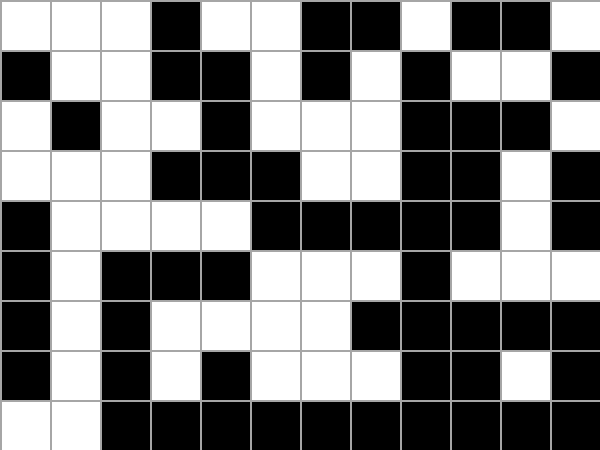[["white", "white", "white", "black", "white", "white", "black", "black", "white", "black", "black", "white"], ["black", "white", "white", "black", "black", "white", "black", "white", "black", "white", "white", "black"], ["white", "black", "white", "white", "black", "white", "white", "white", "black", "black", "black", "white"], ["white", "white", "white", "black", "black", "black", "white", "white", "black", "black", "white", "black"], ["black", "white", "white", "white", "white", "black", "black", "black", "black", "black", "white", "black"], ["black", "white", "black", "black", "black", "white", "white", "white", "black", "white", "white", "white"], ["black", "white", "black", "white", "white", "white", "white", "black", "black", "black", "black", "black"], ["black", "white", "black", "white", "black", "white", "white", "white", "black", "black", "white", "black"], ["white", "white", "black", "black", "black", "black", "black", "black", "black", "black", "black", "black"]]